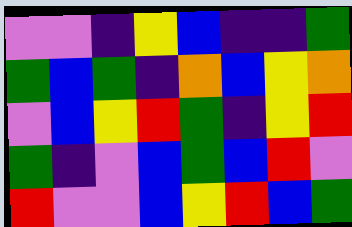[["violet", "violet", "indigo", "yellow", "blue", "indigo", "indigo", "green"], ["green", "blue", "green", "indigo", "orange", "blue", "yellow", "orange"], ["violet", "blue", "yellow", "red", "green", "indigo", "yellow", "red"], ["green", "indigo", "violet", "blue", "green", "blue", "red", "violet"], ["red", "violet", "violet", "blue", "yellow", "red", "blue", "green"]]